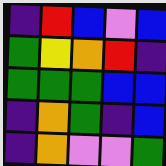[["indigo", "red", "blue", "violet", "blue"], ["green", "yellow", "orange", "red", "indigo"], ["green", "green", "green", "blue", "blue"], ["indigo", "orange", "green", "indigo", "blue"], ["indigo", "orange", "violet", "violet", "green"]]